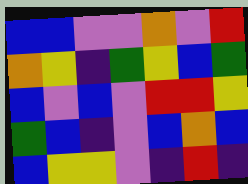[["blue", "blue", "violet", "violet", "orange", "violet", "red"], ["orange", "yellow", "indigo", "green", "yellow", "blue", "green"], ["blue", "violet", "blue", "violet", "red", "red", "yellow"], ["green", "blue", "indigo", "violet", "blue", "orange", "blue"], ["blue", "yellow", "yellow", "violet", "indigo", "red", "indigo"]]